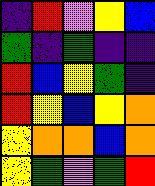[["indigo", "red", "violet", "yellow", "blue"], ["green", "indigo", "green", "indigo", "indigo"], ["red", "blue", "yellow", "green", "indigo"], ["red", "yellow", "blue", "yellow", "orange"], ["yellow", "orange", "orange", "blue", "orange"], ["yellow", "green", "violet", "green", "red"]]